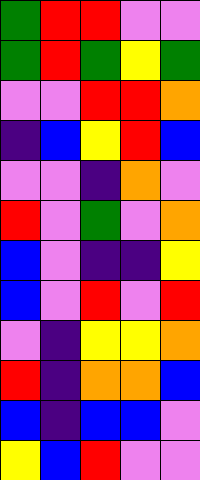[["green", "red", "red", "violet", "violet"], ["green", "red", "green", "yellow", "green"], ["violet", "violet", "red", "red", "orange"], ["indigo", "blue", "yellow", "red", "blue"], ["violet", "violet", "indigo", "orange", "violet"], ["red", "violet", "green", "violet", "orange"], ["blue", "violet", "indigo", "indigo", "yellow"], ["blue", "violet", "red", "violet", "red"], ["violet", "indigo", "yellow", "yellow", "orange"], ["red", "indigo", "orange", "orange", "blue"], ["blue", "indigo", "blue", "blue", "violet"], ["yellow", "blue", "red", "violet", "violet"]]